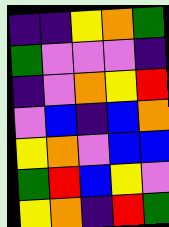[["indigo", "indigo", "yellow", "orange", "green"], ["green", "violet", "violet", "violet", "indigo"], ["indigo", "violet", "orange", "yellow", "red"], ["violet", "blue", "indigo", "blue", "orange"], ["yellow", "orange", "violet", "blue", "blue"], ["green", "red", "blue", "yellow", "violet"], ["yellow", "orange", "indigo", "red", "green"]]